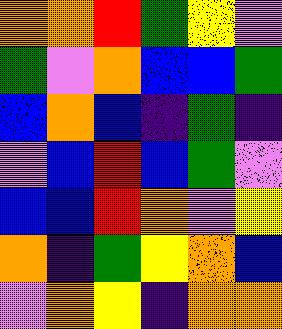[["orange", "orange", "red", "green", "yellow", "violet"], ["green", "violet", "orange", "blue", "blue", "green"], ["blue", "orange", "blue", "indigo", "green", "indigo"], ["violet", "blue", "red", "blue", "green", "violet"], ["blue", "blue", "red", "orange", "violet", "yellow"], ["orange", "indigo", "green", "yellow", "orange", "blue"], ["violet", "orange", "yellow", "indigo", "orange", "orange"]]